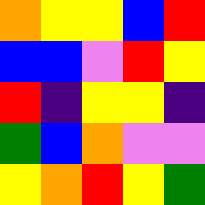[["orange", "yellow", "yellow", "blue", "red"], ["blue", "blue", "violet", "red", "yellow"], ["red", "indigo", "yellow", "yellow", "indigo"], ["green", "blue", "orange", "violet", "violet"], ["yellow", "orange", "red", "yellow", "green"]]